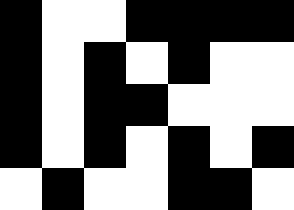[["black", "white", "white", "black", "black", "black", "black"], ["black", "white", "black", "white", "black", "white", "white"], ["black", "white", "black", "black", "white", "white", "white"], ["black", "white", "black", "white", "black", "white", "black"], ["white", "black", "white", "white", "black", "black", "white"]]